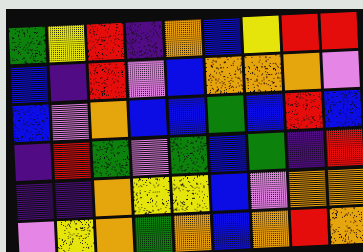[["green", "yellow", "red", "indigo", "orange", "blue", "yellow", "red", "red"], ["blue", "indigo", "red", "violet", "blue", "orange", "orange", "orange", "violet"], ["blue", "violet", "orange", "blue", "blue", "green", "blue", "red", "blue"], ["indigo", "red", "green", "violet", "green", "blue", "green", "indigo", "red"], ["indigo", "indigo", "orange", "yellow", "yellow", "blue", "violet", "orange", "orange"], ["violet", "yellow", "orange", "green", "orange", "blue", "orange", "red", "orange"]]